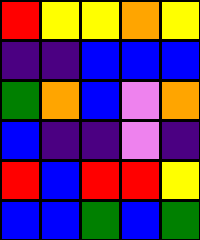[["red", "yellow", "yellow", "orange", "yellow"], ["indigo", "indigo", "blue", "blue", "blue"], ["green", "orange", "blue", "violet", "orange"], ["blue", "indigo", "indigo", "violet", "indigo"], ["red", "blue", "red", "red", "yellow"], ["blue", "blue", "green", "blue", "green"]]